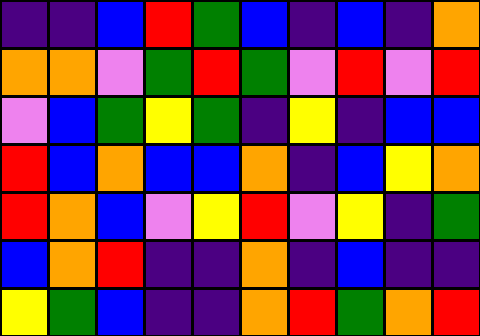[["indigo", "indigo", "blue", "red", "green", "blue", "indigo", "blue", "indigo", "orange"], ["orange", "orange", "violet", "green", "red", "green", "violet", "red", "violet", "red"], ["violet", "blue", "green", "yellow", "green", "indigo", "yellow", "indigo", "blue", "blue"], ["red", "blue", "orange", "blue", "blue", "orange", "indigo", "blue", "yellow", "orange"], ["red", "orange", "blue", "violet", "yellow", "red", "violet", "yellow", "indigo", "green"], ["blue", "orange", "red", "indigo", "indigo", "orange", "indigo", "blue", "indigo", "indigo"], ["yellow", "green", "blue", "indigo", "indigo", "orange", "red", "green", "orange", "red"]]